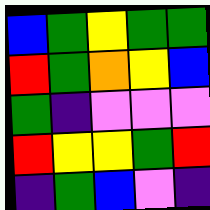[["blue", "green", "yellow", "green", "green"], ["red", "green", "orange", "yellow", "blue"], ["green", "indigo", "violet", "violet", "violet"], ["red", "yellow", "yellow", "green", "red"], ["indigo", "green", "blue", "violet", "indigo"]]